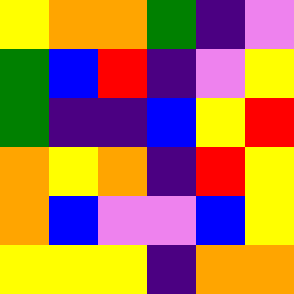[["yellow", "orange", "orange", "green", "indigo", "violet"], ["green", "blue", "red", "indigo", "violet", "yellow"], ["green", "indigo", "indigo", "blue", "yellow", "red"], ["orange", "yellow", "orange", "indigo", "red", "yellow"], ["orange", "blue", "violet", "violet", "blue", "yellow"], ["yellow", "yellow", "yellow", "indigo", "orange", "orange"]]